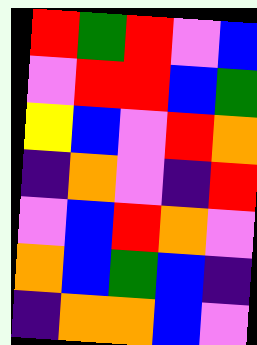[["red", "green", "red", "violet", "blue"], ["violet", "red", "red", "blue", "green"], ["yellow", "blue", "violet", "red", "orange"], ["indigo", "orange", "violet", "indigo", "red"], ["violet", "blue", "red", "orange", "violet"], ["orange", "blue", "green", "blue", "indigo"], ["indigo", "orange", "orange", "blue", "violet"]]